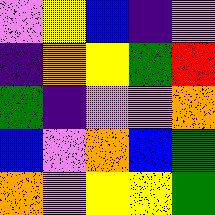[["violet", "yellow", "blue", "indigo", "violet"], ["indigo", "orange", "yellow", "green", "red"], ["green", "indigo", "violet", "violet", "orange"], ["blue", "violet", "orange", "blue", "green"], ["orange", "violet", "yellow", "yellow", "green"]]